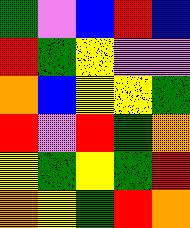[["green", "violet", "blue", "red", "blue"], ["red", "green", "yellow", "violet", "violet"], ["orange", "blue", "yellow", "yellow", "green"], ["red", "violet", "red", "green", "orange"], ["yellow", "green", "yellow", "green", "red"], ["orange", "yellow", "green", "red", "orange"]]